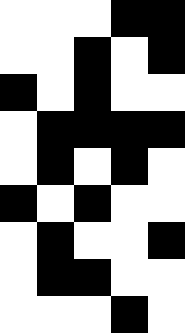[["white", "white", "white", "black", "black"], ["white", "white", "black", "white", "black"], ["black", "white", "black", "white", "white"], ["white", "black", "black", "black", "black"], ["white", "black", "white", "black", "white"], ["black", "white", "black", "white", "white"], ["white", "black", "white", "white", "black"], ["white", "black", "black", "white", "white"], ["white", "white", "white", "black", "white"]]